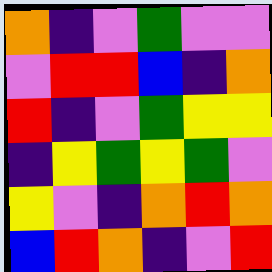[["orange", "indigo", "violet", "green", "violet", "violet"], ["violet", "red", "red", "blue", "indigo", "orange"], ["red", "indigo", "violet", "green", "yellow", "yellow"], ["indigo", "yellow", "green", "yellow", "green", "violet"], ["yellow", "violet", "indigo", "orange", "red", "orange"], ["blue", "red", "orange", "indigo", "violet", "red"]]